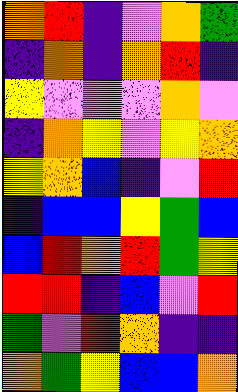[["orange", "red", "indigo", "violet", "orange", "green"], ["indigo", "orange", "indigo", "orange", "red", "indigo"], ["yellow", "violet", "violet", "violet", "orange", "violet"], ["indigo", "orange", "yellow", "violet", "yellow", "orange"], ["yellow", "orange", "blue", "indigo", "violet", "red"], ["indigo", "blue", "blue", "yellow", "green", "blue"], ["blue", "red", "orange", "red", "green", "yellow"], ["red", "red", "indigo", "blue", "violet", "red"], ["green", "violet", "red", "orange", "indigo", "indigo"], ["orange", "green", "yellow", "blue", "blue", "orange"]]